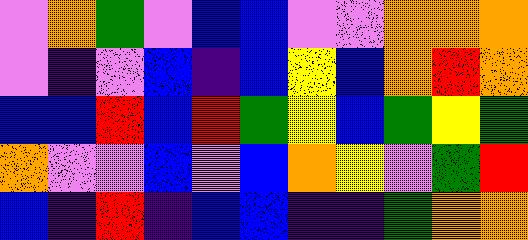[["violet", "orange", "green", "violet", "blue", "blue", "violet", "violet", "orange", "orange", "orange"], ["violet", "indigo", "violet", "blue", "indigo", "blue", "yellow", "blue", "orange", "red", "orange"], ["blue", "blue", "red", "blue", "red", "green", "yellow", "blue", "green", "yellow", "green"], ["orange", "violet", "violet", "blue", "violet", "blue", "orange", "yellow", "violet", "green", "red"], ["blue", "indigo", "red", "indigo", "blue", "blue", "indigo", "indigo", "green", "orange", "orange"]]